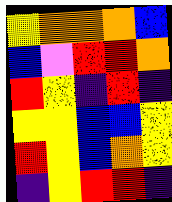[["yellow", "orange", "orange", "orange", "blue"], ["blue", "violet", "red", "red", "orange"], ["red", "yellow", "indigo", "red", "indigo"], ["yellow", "yellow", "blue", "blue", "yellow"], ["red", "yellow", "blue", "orange", "yellow"], ["indigo", "yellow", "red", "red", "indigo"]]